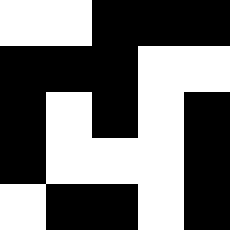[["white", "white", "black", "black", "black"], ["black", "black", "black", "white", "white"], ["black", "white", "black", "white", "black"], ["black", "white", "white", "white", "black"], ["white", "black", "black", "white", "black"]]